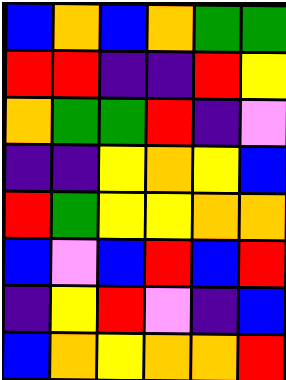[["blue", "orange", "blue", "orange", "green", "green"], ["red", "red", "indigo", "indigo", "red", "yellow"], ["orange", "green", "green", "red", "indigo", "violet"], ["indigo", "indigo", "yellow", "orange", "yellow", "blue"], ["red", "green", "yellow", "yellow", "orange", "orange"], ["blue", "violet", "blue", "red", "blue", "red"], ["indigo", "yellow", "red", "violet", "indigo", "blue"], ["blue", "orange", "yellow", "orange", "orange", "red"]]